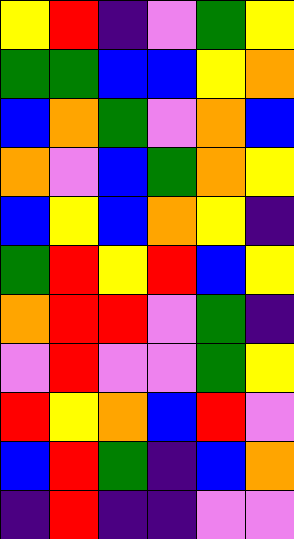[["yellow", "red", "indigo", "violet", "green", "yellow"], ["green", "green", "blue", "blue", "yellow", "orange"], ["blue", "orange", "green", "violet", "orange", "blue"], ["orange", "violet", "blue", "green", "orange", "yellow"], ["blue", "yellow", "blue", "orange", "yellow", "indigo"], ["green", "red", "yellow", "red", "blue", "yellow"], ["orange", "red", "red", "violet", "green", "indigo"], ["violet", "red", "violet", "violet", "green", "yellow"], ["red", "yellow", "orange", "blue", "red", "violet"], ["blue", "red", "green", "indigo", "blue", "orange"], ["indigo", "red", "indigo", "indigo", "violet", "violet"]]